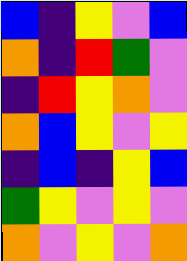[["blue", "indigo", "yellow", "violet", "blue"], ["orange", "indigo", "red", "green", "violet"], ["indigo", "red", "yellow", "orange", "violet"], ["orange", "blue", "yellow", "violet", "yellow"], ["indigo", "blue", "indigo", "yellow", "blue"], ["green", "yellow", "violet", "yellow", "violet"], ["orange", "violet", "yellow", "violet", "orange"]]